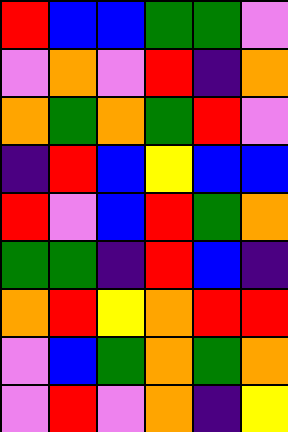[["red", "blue", "blue", "green", "green", "violet"], ["violet", "orange", "violet", "red", "indigo", "orange"], ["orange", "green", "orange", "green", "red", "violet"], ["indigo", "red", "blue", "yellow", "blue", "blue"], ["red", "violet", "blue", "red", "green", "orange"], ["green", "green", "indigo", "red", "blue", "indigo"], ["orange", "red", "yellow", "orange", "red", "red"], ["violet", "blue", "green", "orange", "green", "orange"], ["violet", "red", "violet", "orange", "indigo", "yellow"]]